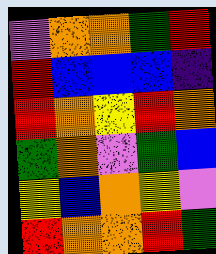[["violet", "orange", "orange", "green", "red"], ["red", "blue", "blue", "blue", "indigo"], ["red", "orange", "yellow", "red", "orange"], ["green", "orange", "violet", "green", "blue"], ["yellow", "blue", "orange", "yellow", "violet"], ["red", "orange", "orange", "red", "green"]]